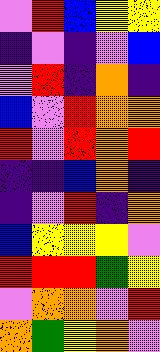[["violet", "red", "blue", "yellow", "yellow"], ["indigo", "violet", "indigo", "violet", "blue"], ["violet", "red", "indigo", "orange", "indigo"], ["blue", "violet", "red", "orange", "orange"], ["red", "violet", "red", "orange", "red"], ["indigo", "indigo", "blue", "orange", "indigo"], ["indigo", "violet", "red", "indigo", "orange"], ["blue", "yellow", "yellow", "yellow", "violet"], ["red", "red", "red", "green", "yellow"], ["violet", "orange", "orange", "violet", "red"], ["orange", "green", "yellow", "orange", "violet"]]